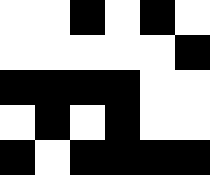[["white", "white", "black", "white", "black", "white"], ["white", "white", "white", "white", "white", "black"], ["black", "black", "black", "black", "white", "white"], ["white", "black", "white", "black", "white", "white"], ["black", "white", "black", "black", "black", "black"]]